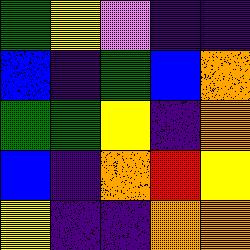[["green", "yellow", "violet", "indigo", "indigo"], ["blue", "indigo", "green", "blue", "orange"], ["green", "green", "yellow", "indigo", "orange"], ["blue", "indigo", "orange", "red", "yellow"], ["yellow", "indigo", "indigo", "orange", "orange"]]